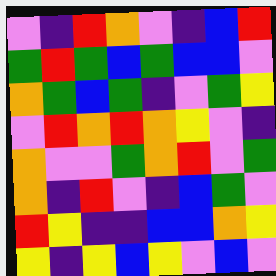[["violet", "indigo", "red", "orange", "violet", "indigo", "blue", "red"], ["green", "red", "green", "blue", "green", "blue", "blue", "violet"], ["orange", "green", "blue", "green", "indigo", "violet", "green", "yellow"], ["violet", "red", "orange", "red", "orange", "yellow", "violet", "indigo"], ["orange", "violet", "violet", "green", "orange", "red", "violet", "green"], ["orange", "indigo", "red", "violet", "indigo", "blue", "green", "violet"], ["red", "yellow", "indigo", "indigo", "blue", "blue", "orange", "yellow"], ["yellow", "indigo", "yellow", "blue", "yellow", "violet", "blue", "violet"]]